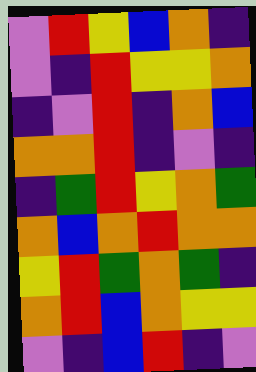[["violet", "red", "yellow", "blue", "orange", "indigo"], ["violet", "indigo", "red", "yellow", "yellow", "orange"], ["indigo", "violet", "red", "indigo", "orange", "blue"], ["orange", "orange", "red", "indigo", "violet", "indigo"], ["indigo", "green", "red", "yellow", "orange", "green"], ["orange", "blue", "orange", "red", "orange", "orange"], ["yellow", "red", "green", "orange", "green", "indigo"], ["orange", "red", "blue", "orange", "yellow", "yellow"], ["violet", "indigo", "blue", "red", "indigo", "violet"]]